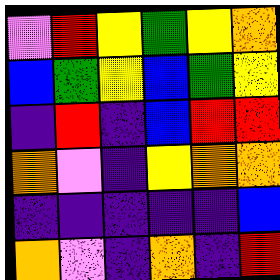[["violet", "red", "yellow", "green", "yellow", "orange"], ["blue", "green", "yellow", "blue", "green", "yellow"], ["indigo", "red", "indigo", "blue", "red", "red"], ["orange", "violet", "indigo", "yellow", "orange", "orange"], ["indigo", "indigo", "indigo", "indigo", "indigo", "blue"], ["orange", "violet", "indigo", "orange", "indigo", "red"]]